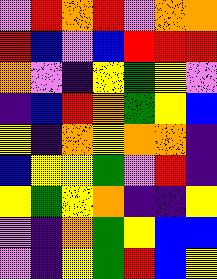[["violet", "red", "orange", "red", "violet", "orange", "orange"], ["red", "blue", "violet", "blue", "red", "red", "red"], ["orange", "violet", "indigo", "yellow", "green", "yellow", "violet"], ["indigo", "blue", "red", "orange", "green", "yellow", "blue"], ["yellow", "indigo", "orange", "yellow", "orange", "orange", "indigo"], ["blue", "yellow", "yellow", "green", "violet", "red", "indigo"], ["yellow", "green", "yellow", "orange", "indigo", "indigo", "yellow"], ["violet", "indigo", "orange", "green", "yellow", "blue", "blue"], ["violet", "indigo", "yellow", "green", "red", "blue", "yellow"]]